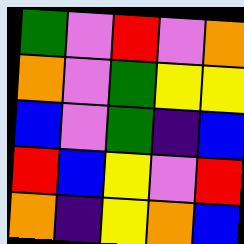[["green", "violet", "red", "violet", "orange"], ["orange", "violet", "green", "yellow", "yellow"], ["blue", "violet", "green", "indigo", "blue"], ["red", "blue", "yellow", "violet", "red"], ["orange", "indigo", "yellow", "orange", "blue"]]